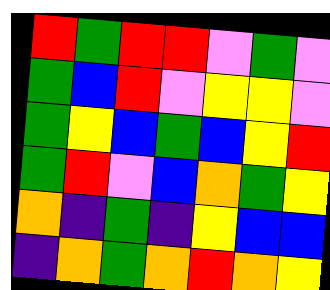[["red", "green", "red", "red", "violet", "green", "violet"], ["green", "blue", "red", "violet", "yellow", "yellow", "violet"], ["green", "yellow", "blue", "green", "blue", "yellow", "red"], ["green", "red", "violet", "blue", "orange", "green", "yellow"], ["orange", "indigo", "green", "indigo", "yellow", "blue", "blue"], ["indigo", "orange", "green", "orange", "red", "orange", "yellow"]]